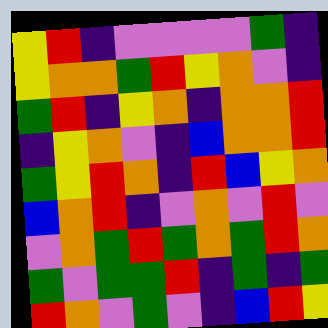[["yellow", "red", "indigo", "violet", "violet", "violet", "violet", "green", "indigo"], ["yellow", "orange", "orange", "green", "red", "yellow", "orange", "violet", "indigo"], ["green", "red", "indigo", "yellow", "orange", "indigo", "orange", "orange", "red"], ["indigo", "yellow", "orange", "violet", "indigo", "blue", "orange", "orange", "red"], ["green", "yellow", "red", "orange", "indigo", "red", "blue", "yellow", "orange"], ["blue", "orange", "red", "indigo", "violet", "orange", "violet", "red", "violet"], ["violet", "orange", "green", "red", "green", "orange", "green", "red", "orange"], ["green", "violet", "green", "green", "red", "indigo", "green", "indigo", "green"], ["red", "orange", "violet", "green", "violet", "indigo", "blue", "red", "yellow"]]